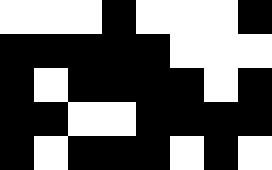[["white", "white", "white", "black", "white", "white", "white", "black"], ["black", "black", "black", "black", "black", "white", "white", "white"], ["black", "white", "black", "black", "black", "black", "white", "black"], ["black", "black", "white", "white", "black", "black", "black", "black"], ["black", "white", "black", "black", "black", "white", "black", "white"]]